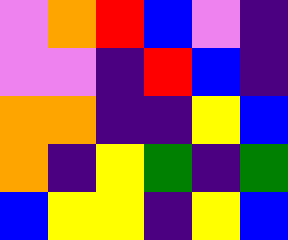[["violet", "orange", "red", "blue", "violet", "indigo"], ["violet", "violet", "indigo", "red", "blue", "indigo"], ["orange", "orange", "indigo", "indigo", "yellow", "blue"], ["orange", "indigo", "yellow", "green", "indigo", "green"], ["blue", "yellow", "yellow", "indigo", "yellow", "blue"]]